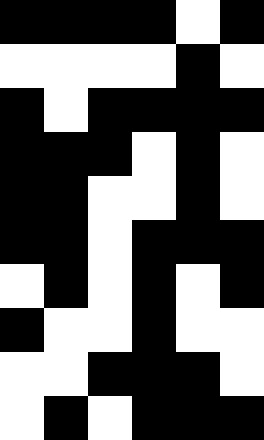[["black", "black", "black", "black", "white", "black"], ["white", "white", "white", "white", "black", "white"], ["black", "white", "black", "black", "black", "black"], ["black", "black", "black", "white", "black", "white"], ["black", "black", "white", "white", "black", "white"], ["black", "black", "white", "black", "black", "black"], ["white", "black", "white", "black", "white", "black"], ["black", "white", "white", "black", "white", "white"], ["white", "white", "black", "black", "black", "white"], ["white", "black", "white", "black", "black", "black"]]